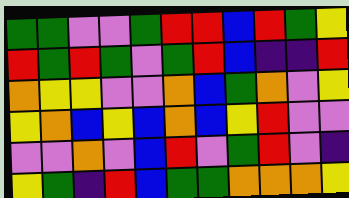[["green", "green", "violet", "violet", "green", "red", "red", "blue", "red", "green", "yellow"], ["red", "green", "red", "green", "violet", "green", "red", "blue", "indigo", "indigo", "red"], ["orange", "yellow", "yellow", "violet", "violet", "orange", "blue", "green", "orange", "violet", "yellow"], ["yellow", "orange", "blue", "yellow", "blue", "orange", "blue", "yellow", "red", "violet", "violet"], ["violet", "violet", "orange", "violet", "blue", "red", "violet", "green", "red", "violet", "indigo"], ["yellow", "green", "indigo", "red", "blue", "green", "green", "orange", "orange", "orange", "yellow"]]